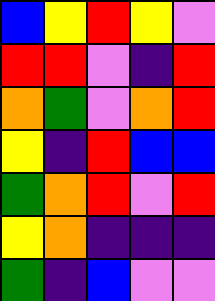[["blue", "yellow", "red", "yellow", "violet"], ["red", "red", "violet", "indigo", "red"], ["orange", "green", "violet", "orange", "red"], ["yellow", "indigo", "red", "blue", "blue"], ["green", "orange", "red", "violet", "red"], ["yellow", "orange", "indigo", "indigo", "indigo"], ["green", "indigo", "blue", "violet", "violet"]]